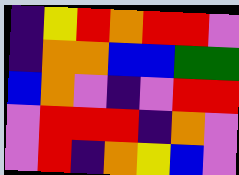[["indigo", "yellow", "red", "orange", "red", "red", "violet"], ["indigo", "orange", "orange", "blue", "blue", "green", "green"], ["blue", "orange", "violet", "indigo", "violet", "red", "red"], ["violet", "red", "red", "red", "indigo", "orange", "violet"], ["violet", "red", "indigo", "orange", "yellow", "blue", "violet"]]